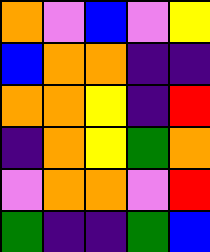[["orange", "violet", "blue", "violet", "yellow"], ["blue", "orange", "orange", "indigo", "indigo"], ["orange", "orange", "yellow", "indigo", "red"], ["indigo", "orange", "yellow", "green", "orange"], ["violet", "orange", "orange", "violet", "red"], ["green", "indigo", "indigo", "green", "blue"]]